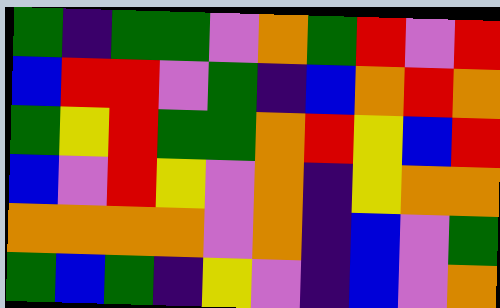[["green", "indigo", "green", "green", "violet", "orange", "green", "red", "violet", "red"], ["blue", "red", "red", "violet", "green", "indigo", "blue", "orange", "red", "orange"], ["green", "yellow", "red", "green", "green", "orange", "red", "yellow", "blue", "red"], ["blue", "violet", "red", "yellow", "violet", "orange", "indigo", "yellow", "orange", "orange"], ["orange", "orange", "orange", "orange", "violet", "orange", "indigo", "blue", "violet", "green"], ["green", "blue", "green", "indigo", "yellow", "violet", "indigo", "blue", "violet", "orange"]]